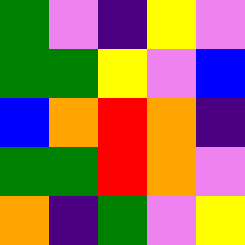[["green", "violet", "indigo", "yellow", "violet"], ["green", "green", "yellow", "violet", "blue"], ["blue", "orange", "red", "orange", "indigo"], ["green", "green", "red", "orange", "violet"], ["orange", "indigo", "green", "violet", "yellow"]]